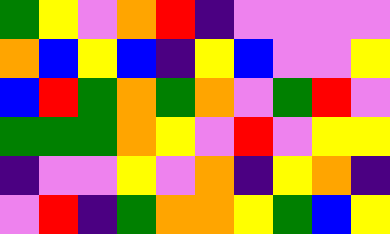[["green", "yellow", "violet", "orange", "red", "indigo", "violet", "violet", "violet", "violet"], ["orange", "blue", "yellow", "blue", "indigo", "yellow", "blue", "violet", "violet", "yellow"], ["blue", "red", "green", "orange", "green", "orange", "violet", "green", "red", "violet"], ["green", "green", "green", "orange", "yellow", "violet", "red", "violet", "yellow", "yellow"], ["indigo", "violet", "violet", "yellow", "violet", "orange", "indigo", "yellow", "orange", "indigo"], ["violet", "red", "indigo", "green", "orange", "orange", "yellow", "green", "blue", "yellow"]]